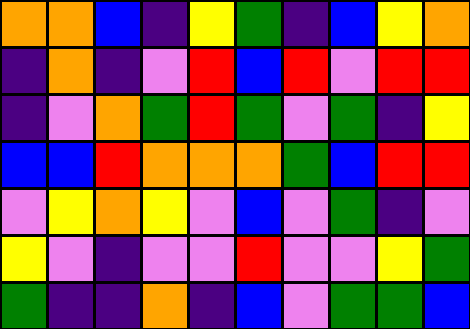[["orange", "orange", "blue", "indigo", "yellow", "green", "indigo", "blue", "yellow", "orange"], ["indigo", "orange", "indigo", "violet", "red", "blue", "red", "violet", "red", "red"], ["indigo", "violet", "orange", "green", "red", "green", "violet", "green", "indigo", "yellow"], ["blue", "blue", "red", "orange", "orange", "orange", "green", "blue", "red", "red"], ["violet", "yellow", "orange", "yellow", "violet", "blue", "violet", "green", "indigo", "violet"], ["yellow", "violet", "indigo", "violet", "violet", "red", "violet", "violet", "yellow", "green"], ["green", "indigo", "indigo", "orange", "indigo", "blue", "violet", "green", "green", "blue"]]